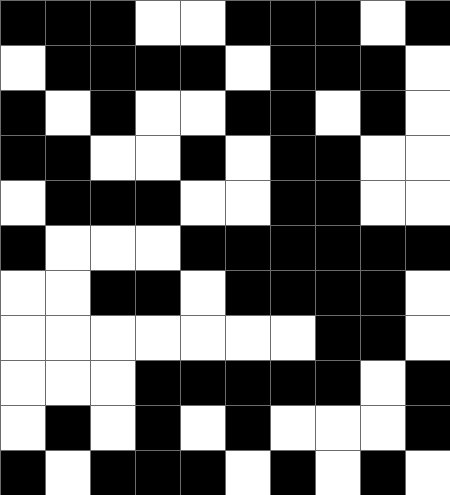[["black", "black", "black", "white", "white", "black", "black", "black", "white", "black"], ["white", "black", "black", "black", "black", "white", "black", "black", "black", "white"], ["black", "white", "black", "white", "white", "black", "black", "white", "black", "white"], ["black", "black", "white", "white", "black", "white", "black", "black", "white", "white"], ["white", "black", "black", "black", "white", "white", "black", "black", "white", "white"], ["black", "white", "white", "white", "black", "black", "black", "black", "black", "black"], ["white", "white", "black", "black", "white", "black", "black", "black", "black", "white"], ["white", "white", "white", "white", "white", "white", "white", "black", "black", "white"], ["white", "white", "white", "black", "black", "black", "black", "black", "white", "black"], ["white", "black", "white", "black", "white", "black", "white", "white", "white", "black"], ["black", "white", "black", "black", "black", "white", "black", "white", "black", "white"]]